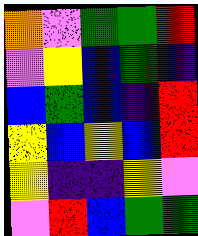[["orange", "violet", "green", "green", "red"], ["violet", "yellow", "blue", "green", "indigo"], ["blue", "green", "blue", "indigo", "red"], ["yellow", "blue", "yellow", "blue", "red"], ["yellow", "indigo", "indigo", "yellow", "violet"], ["violet", "red", "blue", "green", "green"]]